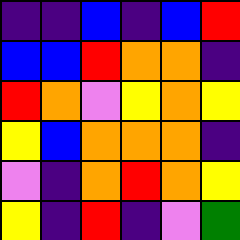[["indigo", "indigo", "blue", "indigo", "blue", "red"], ["blue", "blue", "red", "orange", "orange", "indigo"], ["red", "orange", "violet", "yellow", "orange", "yellow"], ["yellow", "blue", "orange", "orange", "orange", "indigo"], ["violet", "indigo", "orange", "red", "orange", "yellow"], ["yellow", "indigo", "red", "indigo", "violet", "green"]]